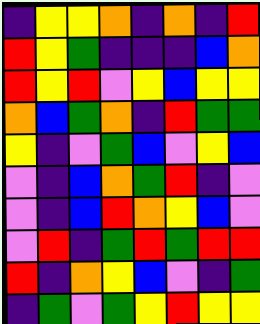[["indigo", "yellow", "yellow", "orange", "indigo", "orange", "indigo", "red"], ["red", "yellow", "green", "indigo", "indigo", "indigo", "blue", "orange"], ["red", "yellow", "red", "violet", "yellow", "blue", "yellow", "yellow"], ["orange", "blue", "green", "orange", "indigo", "red", "green", "green"], ["yellow", "indigo", "violet", "green", "blue", "violet", "yellow", "blue"], ["violet", "indigo", "blue", "orange", "green", "red", "indigo", "violet"], ["violet", "indigo", "blue", "red", "orange", "yellow", "blue", "violet"], ["violet", "red", "indigo", "green", "red", "green", "red", "red"], ["red", "indigo", "orange", "yellow", "blue", "violet", "indigo", "green"], ["indigo", "green", "violet", "green", "yellow", "red", "yellow", "yellow"]]